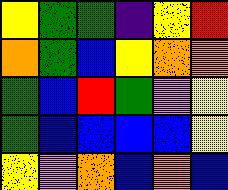[["yellow", "green", "green", "indigo", "yellow", "red"], ["orange", "green", "blue", "yellow", "orange", "orange"], ["green", "blue", "red", "green", "violet", "yellow"], ["green", "blue", "blue", "blue", "blue", "yellow"], ["yellow", "violet", "orange", "blue", "orange", "blue"]]